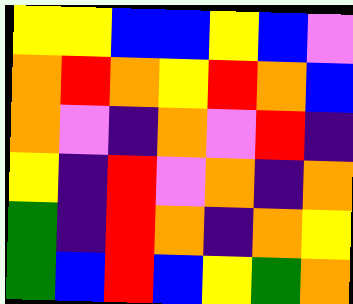[["yellow", "yellow", "blue", "blue", "yellow", "blue", "violet"], ["orange", "red", "orange", "yellow", "red", "orange", "blue"], ["orange", "violet", "indigo", "orange", "violet", "red", "indigo"], ["yellow", "indigo", "red", "violet", "orange", "indigo", "orange"], ["green", "indigo", "red", "orange", "indigo", "orange", "yellow"], ["green", "blue", "red", "blue", "yellow", "green", "orange"]]